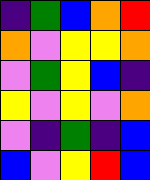[["indigo", "green", "blue", "orange", "red"], ["orange", "violet", "yellow", "yellow", "orange"], ["violet", "green", "yellow", "blue", "indigo"], ["yellow", "violet", "yellow", "violet", "orange"], ["violet", "indigo", "green", "indigo", "blue"], ["blue", "violet", "yellow", "red", "blue"]]